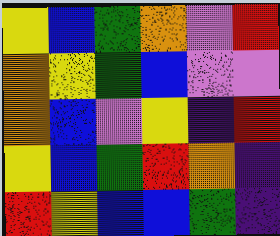[["yellow", "blue", "green", "orange", "violet", "red"], ["orange", "yellow", "green", "blue", "violet", "violet"], ["orange", "blue", "violet", "yellow", "indigo", "red"], ["yellow", "blue", "green", "red", "orange", "indigo"], ["red", "yellow", "blue", "blue", "green", "indigo"]]